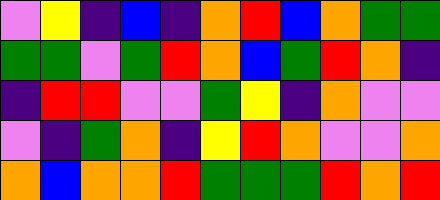[["violet", "yellow", "indigo", "blue", "indigo", "orange", "red", "blue", "orange", "green", "green"], ["green", "green", "violet", "green", "red", "orange", "blue", "green", "red", "orange", "indigo"], ["indigo", "red", "red", "violet", "violet", "green", "yellow", "indigo", "orange", "violet", "violet"], ["violet", "indigo", "green", "orange", "indigo", "yellow", "red", "orange", "violet", "violet", "orange"], ["orange", "blue", "orange", "orange", "red", "green", "green", "green", "red", "orange", "red"]]